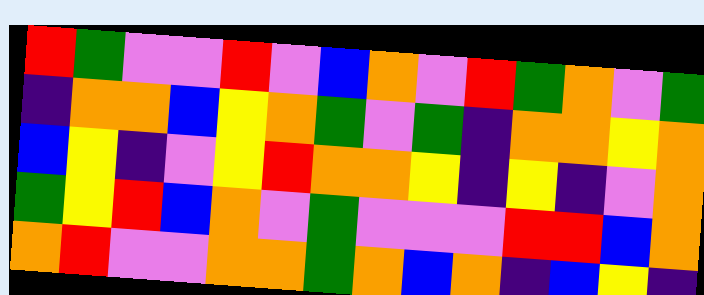[["red", "green", "violet", "violet", "red", "violet", "blue", "orange", "violet", "red", "green", "orange", "violet", "green"], ["indigo", "orange", "orange", "blue", "yellow", "orange", "green", "violet", "green", "indigo", "orange", "orange", "yellow", "orange"], ["blue", "yellow", "indigo", "violet", "yellow", "red", "orange", "orange", "yellow", "indigo", "yellow", "indigo", "violet", "orange"], ["green", "yellow", "red", "blue", "orange", "violet", "green", "violet", "violet", "violet", "red", "red", "blue", "orange"], ["orange", "red", "violet", "violet", "orange", "orange", "green", "orange", "blue", "orange", "indigo", "blue", "yellow", "indigo"]]